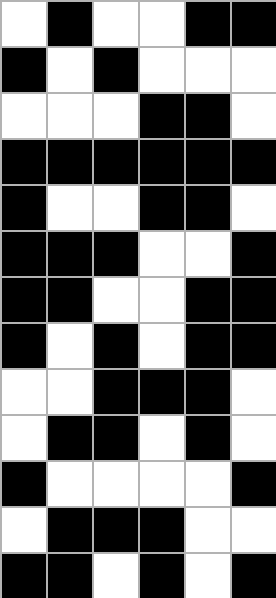[["white", "black", "white", "white", "black", "black"], ["black", "white", "black", "white", "white", "white"], ["white", "white", "white", "black", "black", "white"], ["black", "black", "black", "black", "black", "black"], ["black", "white", "white", "black", "black", "white"], ["black", "black", "black", "white", "white", "black"], ["black", "black", "white", "white", "black", "black"], ["black", "white", "black", "white", "black", "black"], ["white", "white", "black", "black", "black", "white"], ["white", "black", "black", "white", "black", "white"], ["black", "white", "white", "white", "white", "black"], ["white", "black", "black", "black", "white", "white"], ["black", "black", "white", "black", "white", "black"]]